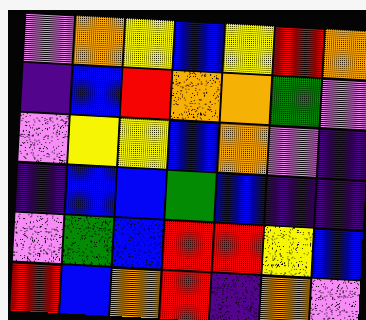[["violet", "orange", "yellow", "blue", "yellow", "red", "orange"], ["indigo", "blue", "red", "orange", "orange", "green", "violet"], ["violet", "yellow", "yellow", "blue", "orange", "violet", "indigo"], ["indigo", "blue", "blue", "green", "blue", "indigo", "indigo"], ["violet", "green", "blue", "red", "red", "yellow", "blue"], ["red", "blue", "orange", "red", "indigo", "orange", "violet"]]